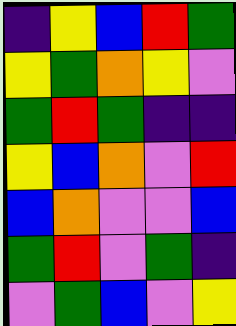[["indigo", "yellow", "blue", "red", "green"], ["yellow", "green", "orange", "yellow", "violet"], ["green", "red", "green", "indigo", "indigo"], ["yellow", "blue", "orange", "violet", "red"], ["blue", "orange", "violet", "violet", "blue"], ["green", "red", "violet", "green", "indigo"], ["violet", "green", "blue", "violet", "yellow"]]